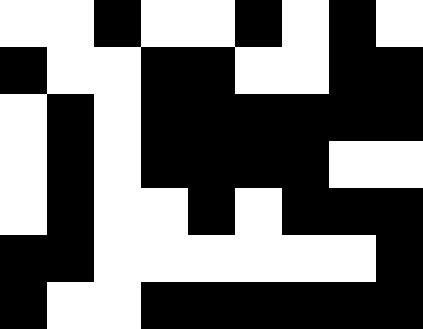[["white", "white", "black", "white", "white", "black", "white", "black", "white"], ["black", "white", "white", "black", "black", "white", "white", "black", "black"], ["white", "black", "white", "black", "black", "black", "black", "black", "black"], ["white", "black", "white", "black", "black", "black", "black", "white", "white"], ["white", "black", "white", "white", "black", "white", "black", "black", "black"], ["black", "black", "white", "white", "white", "white", "white", "white", "black"], ["black", "white", "white", "black", "black", "black", "black", "black", "black"]]